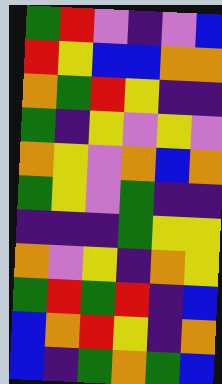[["green", "red", "violet", "indigo", "violet", "blue"], ["red", "yellow", "blue", "blue", "orange", "orange"], ["orange", "green", "red", "yellow", "indigo", "indigo"], ["green", "indigo", "yellow", "violet", "yellow", "violet"], ["orange", "yellow", "violet", "orange", "blue", "orange"], ["green", "yellow", "violet", "green", "indigo", "indigo"], ["indigo", "indigo", "indigo", "green", "yellow", "yellow"], ["orange", "violet", "yellow", "indigo", "orange", "yellow"], ["green", "red", "green", "red", "indigo", "blue"], ["blue", "orange", "red", "yellow", "indigo", "orange"], ["blue", "indigo", "green", "orange", "green", "blue"]]